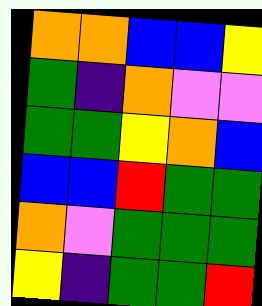[["orange", "orange", "blue", "blue", "yellow"], ["green", "indigo", "orange", "violet", "violet"], ["green", "green", "yellow", "orange", "blue"], ["blue", "blue", "red", "green", "green"], ["orange", "violet", "green", "green", "green"], ["yellow", "indigo", "green", "green", "red"]]